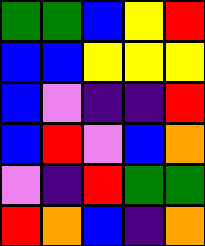[["green", "green", "blue", "yellow", "red"], ["blue", "blue", "yellow", "yellow", "yellow"], ["blue", "violet", "indigo", "indigo", "red"], ["blue", "red", "violet", "blue", "orange"], ["violet", "indigo", "red", "green", "green"], ["red", "orange", "blue", "indigo", "orange"]]